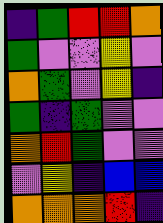[["indigo", "green", "red", "red", "orange"], ["green", "violet", "violet", "yellow", "violet"], ["orange", "green", "violet", "yellow", "indigo"], ["green", "indigo", "green", "violet", "violet"], ["orange", "red", "green", "violet", "violet"], ["violet", "yellow", "indigo", "blue", "blue"], ["orange", "orange", "orange", "red", "indigo"]]